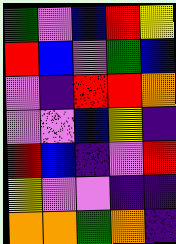[["green", "violet", "blue", "red", "yellow"], ["red", "blue", "violet", "green", "blue"], ["violet", "indigo", "red", "red", "orange"], ["violet", "violet", "blue", "yellow", "indigo"], ["red", "blue", "indigo", "violet", "red"], ["yellow", "violet", "violet", "indigo", "indigo"], ["orange", "orange", "green", "orange", "indigo"]]